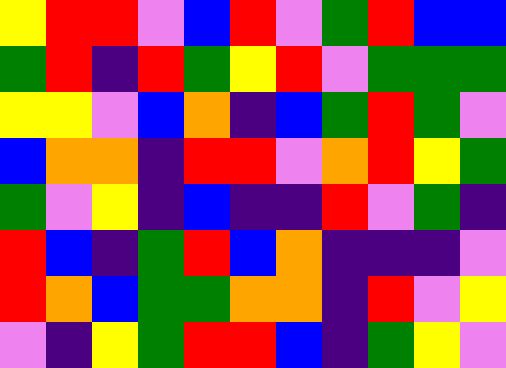[["yellow", "red", "red", "violet", "blue", "red", "violet", "green", "red", "blue", "blue"], ["green", "red", "indigo", "red", "green", "yellow", "red", "violet", "green", "green", "green"], ["yellow", "yellow", "violet", "blue", "orange", "indigo", "blue", "green", "red", "green", "violet"], ["blue", "orange", "orange", "indigo", "red", "red", "violet", "orange", "red", "yellow", "green"], ["green", "violet", "yellow", "indigo", "blue", "indigo", "indigo", "red", "violet", "green", "indigo"], ["red", "blue", "indigo", "green", "red", "blue", "orange", "indigo", "indigo", "indigo", "violet"], ["red", "orange", "blue", "green", "green", "orange", "orange", "indigo", "red", "violet", "yellow"], ["violet", "indigo", "yellow", "green", "red", "red", "blue", "indigo", "green", "yellow", "violet"]]